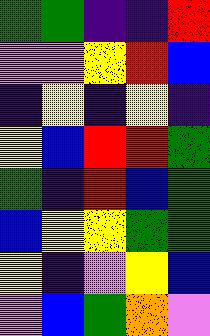[["green", "green", "indigo", "indigo", "red"], ["violet", "violet", "yellow", "red", "blue"], ["indigo", "yellow", "indigo", "yellow", "indigo"], ["yellow", "blue", "red", "red", "green"], ["green", "indigo", "red", "blue", "green"], ["blue", "yellow", "yellow", "green", "green"], ["yellow", "indigo", "violet", "yellow", "blue"], ["violet", "blue", "green", "orange", "violet"]]